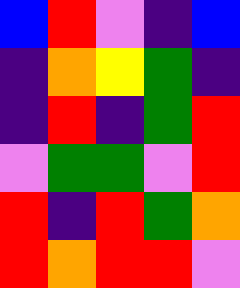[["blue", "red", "violet", "indigo", "blue"], ["indigo", "orange", "yellow", "green", "indigo"], ["indigo", "red", "indigo", "green", "red"], ["violet", "green", "green", "violet", "red"], ["red", "indigo", "red", "green", "orange"], ["red", "orange", "red", "red", "violet"]]